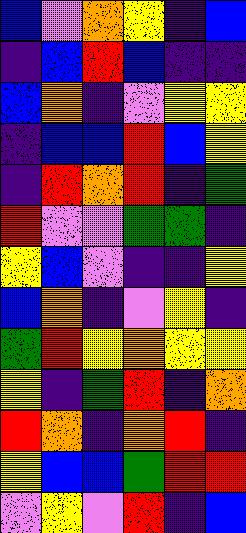[["blue", "violet", "orange", "yellow", "indigo", "blue"], ["indigo", "blue", "red", "blue", "indigo", "indigo"], ["blue", "orange", "indigo", "violet", "yellow", "yellow"], ["indigo", "blue", "blue", "red", "blue", "yellow"], ["indigo", "red", "orange", "red", "indigo", "green"], ["red", "violet", "violet", "green", "green", "indigo"], ["yellow", "blue", "violet", "indigo", "indigo", "yellow"], ["blue", "orange", "indigo", "violet", "yellow", "indigo"], ["green", "red", "yellow", "orange", "yellow", "yellow"], ["yellow", "indigo", "green", "red", "indigo", "orange"], ["red", "orange", "indigo", "orange", "red", "indigo"], ["yellow", "blue", "blue", "green", "red", "red"], ["violet", "yellow", "violet", "red", "indigo", "blue"]]